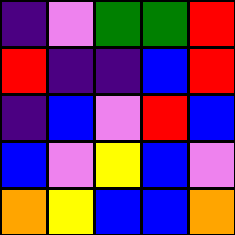[["indigo", "violet", "green", "green", "red"], ["red", "indigo", "indigo", "blue", "red"], ["indigo", "blue", "violet", "red", "blue"], ["blue", "violet", "yellow", "blue", "violet"], ["orange", "yellow", "blue", "blue", "orange"]]